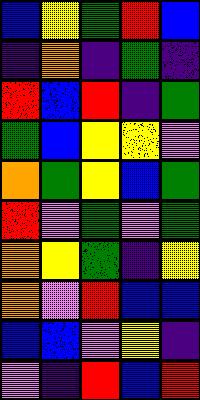[["blue", "yellow", "green", "red", "blue"], ["indigo", "orange", "indigo", "green", "indigo"], ["red", "blue", "red", "indigo", "green"], ["green", "blue", "yellow", "yellow", "violet"], ["orange", "green", "yellow", "blue", "green"], ["red", "violet", "green", "violet", "green"], ["orange", "yellow", "green", "indigo", "yellow"], ["orange", "violet", "red", "blue", "blue"], ["blue", "blue", "violet", "yellow", "indigo"], ["violet", "indigo", "red", "blue", "red"]]